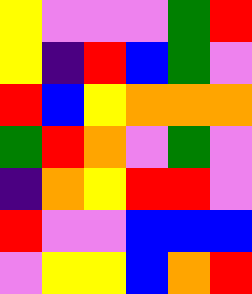[["yellow", "violet", "violet", "violet", "green", "red"], ["yellow", "indigo", "red", "blue", "green", "violet"], ["red", "blue", "yellow", "orange", "orange", "orange"], ["green", "red", "orange", "violet", "green", "violet"], ["indigo", "orange", "yellow", "red", "red", "violet"], ["red", "violet", "violet", "blue", "blue", "blue"], ["violet", "yellow", "yellow", "blue", "orange", "red"]]